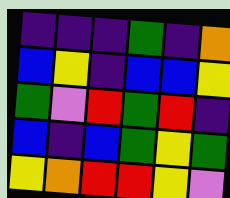[["indigo", "indigo", "indigo", "green", "indigo", "orange"], ["blue", "yellow", "indigo", "blue", "blue", "yellow"], ["green", "violet", "red", "green", "red", "indigo"], ["blue", "indigo", "blue", "green", "yellow", "green"], ["yellow", "orange", "red", "red", "yellow", "violet"]]